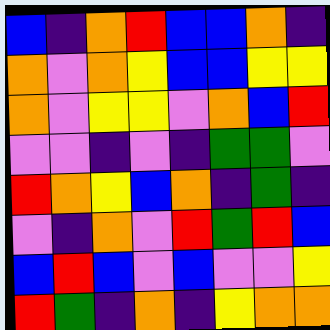[["blue", "indigo", "orange", "red", "blue", "blue", "orange", "indigo"], ["orange", "violet", "orange", "yellow", "blue", "blue", "yellow", "yellow"], ["orange", "violet", "yellow", "yellow", "violet", "orange", "blue", "red"], ["violet", "violet", "indigo", "violet", "indigo", "green", "green", "violet"], ["red", "orange", "yellow", "blue", "orange", "indigo", "green", "indigo"], ["violet", "indigo", "orange", "violet", "red", "green", "red", "blue"], ["blue", "red", "blue", "violet", "blue", "violet", "violet", "yellow"], ["red", "green", "indigo", "orange", "indigo", "yellow", "orange", "orange"]]